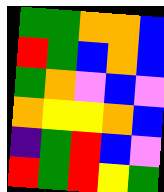[["green", "green", "orange", "orange", "blue"], ["red", "green", "blue", "orange", "blue"], ["green", "orange", "violet", "blue", "violet"], ["orange", "yellow", "yellow", "orange", "blue"], ["indigo", "green", "red", "blue", "violet"], ["red", "green", "red", "yellow", "green"]]